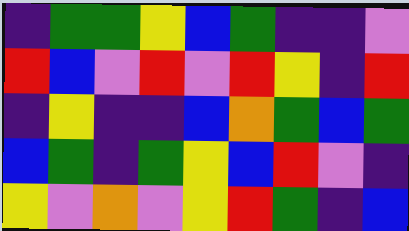[["indigo", "green", "green", "yellow", "blue", "green", "indigo", "indigo", "violet"], ["red", "blue", "violet", "red", "violet", "red", "yellow", "indigo", "red"], ["indigo", "yellow", "indigo", "indigo", "blue", "orange", "green", "blue", "green"], ["blue", "green", "indigo", "green", "yellow", "blue", "red", "violet", "indigo"], ["yellow", "violet", "orange", "violet", "yellow", "red", "green", "indigo", "blue"]]